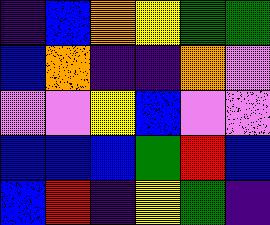[["indigo", "blue", "orange", "yellow", "green", "green"], ["blue", "orange", "indigo", "indigo", "orange", "violet"], ["violet", "violet", "yellow", "blue", "violet", "violet"], ["blue", "blue", "blue", "green", "red", "blue"], ["blue", "red", "indigo", "yellow", "green", "indigo"]]